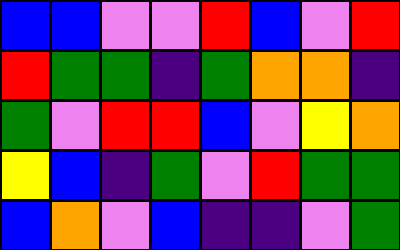[["blue", "blue", "violet", "violet", "red", "blue", "violet", "red"], ["red", "green", "green", "indigo", "green", "orange", "orange", "indigo"], ["green", "violet", "red", "red", "blue", "violet", "yellow", "orange"], ["yellow", "blue", "indigo", "green", "violet", "red", "green", "green"], ["blue", "orange", "violet", "blue", "indigo", "indigo", "violet", "green"]]